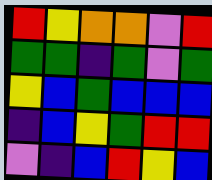[["red", "yellow", "orange", "orange", "violet", "red"], ["green", "green", "indigo", "green", "violet", "green"], ["yellow", "blue", "green", "blue", "blue", "blue"], ["indigo", "blue", "yellow", "green", "red", "red"], ["violet", "indigo", "blue", "red", "yellow", "blue"]]